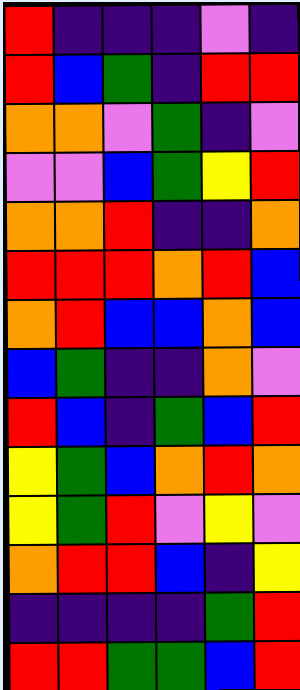[["red", "indigo", "indigo", "indigo", "violet", "indigo"], ["red", "blue", "green", "indigo", "red", "red"], ["orange", "orange", "violet", "green", "indigo", "violet"], ["violet", "violet", "blue", "green", "yellow", "red"], ["orange", "orange", "red", "indigo", "indigo", "orange"], ["red", "red", "red", "orange", "red", "blue"], ["orange", "red", "blue", "blue", "orange", "blue"], ["blue", "green", "indigo", "indigo", "orange", "violet"], ["red", "blue", "indigo", "green", "blue", "red"], ["yellow", "green", "blue", "orange", "red", "orange"], ["yellow", "green", "red", "violet", "yellow", "violet"], ["orange", "red", "red", "blue", "indigo", "yellow"], ["indigo", "indigo", "indigo", "indigo", "green", "red"], ["red", "red", "green", "green", "blue", "red"]]